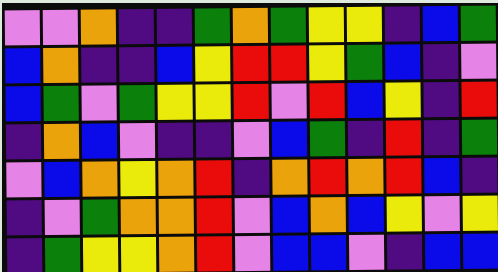[["violet", "violet", "orange", "indigo", "indigo", "green", "orange", "green", "yellow", "yellow", "indigo", "blue", "green"], ["blue", "orange", "indigo", "indigo", "blue", "yellow", "red", "red", "yellow", "green", "blue", "indigo", "violet"], ["blue", "green", "violet", "green", "yellow", "yellow", "red", "violet", "red", "blue", "yellow", "indigo", "red"], ["indigo", "orange", "blue", "violet", "indigo", "indigo", "violet", "blue", "green", "indigo", "red", "indigo", "green"], ["violet", "blue", "orange", "yellow", "orange", "red", "indigo", "orange", "red", "orange", "red", "blue", "indigo"], ["indigo", "violet", "green", "orange", "orange", "red", "violet", "blue", "orange", "blue", "yellow", "violet", "yellow"], ["indigo", "green", "yellow", "yellow", "orange", "red", "violet", "blue", "blue", "violet", "indigo", "blue", "blue"]]